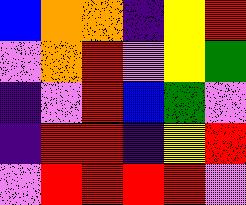[["blue", "orange", "orange", "indigo", "yellow", "red"], ["violet", "orange", "red", "violet", "yellow", "green"], ["indigo", "violet", "red", "blue", "green", "violet"], ["indigo", "red", "red", "indigo", "yellow", "red"], ["violet", "red", "red", "red", "red", "violet"]]